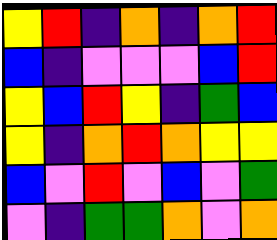[["yellow", "red", "indigo", "orange", "indigo", "orange", "red"], ["blue", "indigo", "violet", "violet", "violet", "blue", "red"], ["yellow", "blue", "red", "yellow", "indigo", "green", "blue"], ["yellow", "indigo", "orange", "red", "orange", "yellow", "yellow"], ["blue", "violet", "red", "violet", "blue", "violet", "green"], ["violet", "indigo", "green", "green", "orange", "violet", "orange"]]